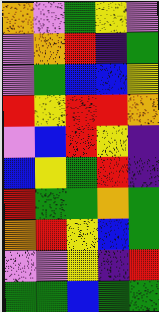[["orange", "violet", "green", "yellow", "violet"], ["violet", "orange", "red", "indigo", "green"], ["violet", "green", "blue", "blue", "yellow"], ["red", "yellow", "red", "red", "orange"], ["violet", "blue", "red", "yellow", "indigo"], ["blue", "yellow", "green", "red", "indigo"], ["red", "green", "green", "orange", "green"], ["orange", "red", "yellow", "blue", "green"], ["violet", "violet", "yellow", "indigo", "red"], ["green", "green", "blue", "green", "green"]]